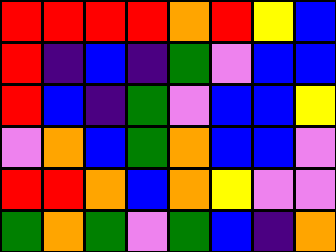[["red", "red", "red", "red", "orange", "red", "yellow", "blue"], ["red", "indigo", "blue", "indigo", "green", "violet", "blue", "blue"], ["red", "blue", "indigo", "green", "violet", "blue", "blue", "yellow"], ["violet", "orange", "blue", "green", "orange", "blue", "blue", "violet"], ["red", "red", "orange", "blue", "orange", "yellow", "violet", "violet"], ["green", "orange", "green", "violet", "green", "blue", "indigo", "orange"]]